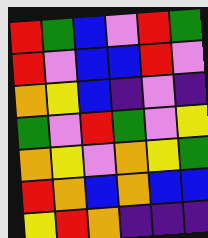[["red", "green", "blue", "violet", "red", "green"], ["red", "violet", "blue", "blue", "red", "violet"], ["orange", "yellow", "blue", "indigo", "violet", "indigo"], ["green", "violet", "red", "green", "violet", "yellow"], ["orange", "yellow", "violet", "orange", "yellow", "green"], ["red", "orange", "blue", "orange", "blue", "blue"], ["yellow", "red", "orange", "indigo", "indigo", "indigo"]]